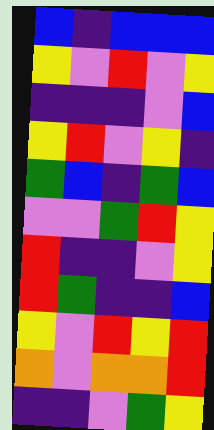[["blue", "indigo", "blue", "blue", "blue"], ["yellow", "violet", "red", "violet", "yellow"], ["indigo", "indigo", "indigo", "violet", "blue"], ["yellow", "red", "violet", "yellow", "indigo"], ["green", "blue", "indigo", "green", "blue"], ["violet", "violet", "green", "red", "yellow"], ["red", "indigo", "indigo", "violet", "yellow"], ["red", "green", "indigo", "indigo", "blue"], ["yellow", "violet", "red", "yellow", "red"], ["orange", "violet", "orange", "orange", "red"], ["indigo", "indigo", "violet", "green", "yellow"]]